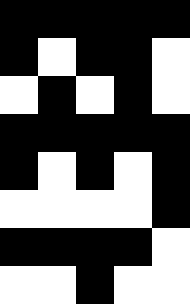[["black", "black", "black", "black", "black"], ["black", "white", "black", "black", "white"], ["white", "black", "white", "black", "white"], ["black", "black", "black", "black", "black"], ["black", "white", "black", "white", "black"], ["white", "white", "white", "white", "black"], ["black", "black", "black", "black", "white"], ["white", "white", "black", "white", "white"]]